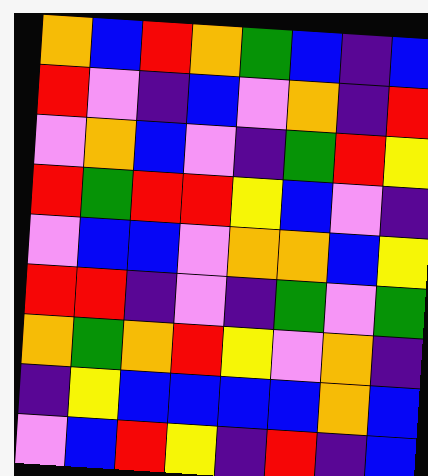[["orange", "blue", "red", "orange", "green", "blue", "indigo", "blue"], ["red", "violet", "indigo", "blue", "violet", "orange", "indigo", "red"], ["violet", "orange", "blue", "violet", "indigo", "green", "red", "yellow"], ["red", "green", "red", "red", "yellow", "blue", "violet", "indigo"], ["violet", "blue", "blue", "violet", "orange", "orange", "blue", "yellow"], ["red", "red", "indigo", "violet", "indigo", "green", "violet", "green"], ["orange", "green", "orange", "red", "yellow", "violet", "orange", "indigo"], ["indigo", "yellow", "blue", "blue", "blue", "blue", "orange", "blue"], ["violet", "blue", "red", "yellow", "indigo", "red", "indigo", "blue"]]